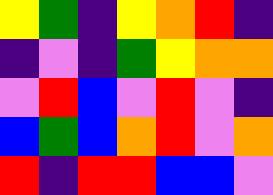[["yellow", "green", "indigo", "yellow", "orange", "red", "indigo"], ["indigo", "violet", "indigo", "green", "yellow", "orange", "orange"], ["violet", "red", "blue", "violet", "red", "violet", "indigo"], ["blue", "green", "blue", "orange", "red", "violet", "orange"], ["red", "indigo", "red", "red", "blue", "blue", "violet"]]